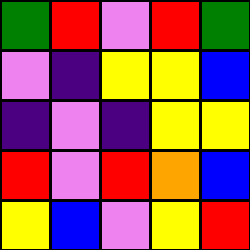[["green", "red", "violet", "red", "green"], ["violet", "indigo", "yellow", "yellow", "blue"], ["indigo", "violet", "indigo", "yellow", "yellow"], ["red", "violet", "red", "orange", "blue"], ["yellow", "blue", "violet", "yellow", "red"]]